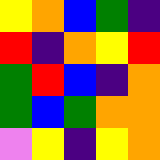[["yellow", "orange", "blue", "green", "indigo"], ["red", "indigo", "orange", "yellow", "red"], ["green", "red", "blue", "indigo", "orange"], ["green", "blue", "green", "orange", "orange"], ["violet", "yellow", "indigo", "yellow", "orange"]]